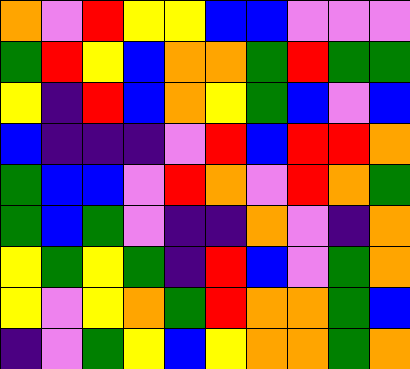[["orange", "violet", "red", "yellow", "yellow", "blue", "blue", "violet", "violet", "violet"], ["green", "red", "yellow", "blue", "orange", "orange", "green", "red", "green", "green"], ["yellow", "indigo", "red", "blue", "orange", "yellow", "green", "blue", "violet", "blue"], ["blue", "indigo", "indigo", "indigo", "violet", "red", "blue", "red", "red", "orange"], ["green", "blue", "blue", "violet", "red", "orange", "violet", "red", "orange", "green"], ["green", "blue", "green", "violet", "indigo", "indigo", "orange", "violet", "indigo", "orange"], ["yellow", "green", "yellow", "green", "indigo", "red", "blue", "violet", "green", "orange"], ["yellow", "violet", "yellow", "orange", "green", "red", "orange", "orange", "green", "blue"], ["indigo", "violet", "green", "yellow", "blue", "yellow", "orange", "orange", "green", "orange"]]